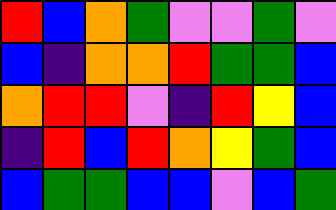[["red", "blue", "orange", "green", "violet", "violet", "green", "violet"], ["blue", "indigo", "orange", "orange", "red", "green", "green", "blue"], ["orange", "red", "red", "violet", "indigo", "red", "yellow", "blue"], ["indigo", "red", "blue", "red", "orange", "yellow", "green", "blue"], ["blue", "green", "green", "blue", "blue", "violet", "blue", "green"]]